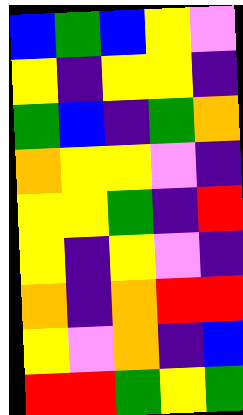[["blue", "green", "blue", "yellow", "violet"], ["yellow", "indigo", "yellow", "yellow", "indigo"], ["green", "blue", "indigo", "green", "orange"], ["orange", "yellow", "yellow", "violet", "indigo"], ["yellow", "yellow", "green", "indigo", "red"], ["yellow", "indigo", "yellow", "violet", "indigo"], ["orange", "indigo", "orange", "red", "red"], ["yellow", "violet", "orange", "indigo", "blue"], ["red", "red", "green", "yellow", "green"]]